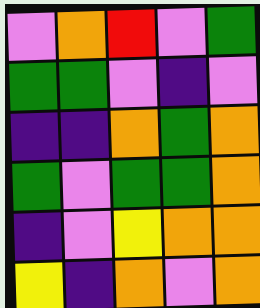[["violet", "orange", "red", "violet", "green"], ["green", "green", "violet", "indigo", "violet"], ["indigo", "indigo", "orange", "green", "orange"], ["green", "violet", "green", "green", "orange"], ["indigo", "violet", "yellow", "orange", "orange"], ["yellow", "indigo", "orange", "violet", "orange"]]